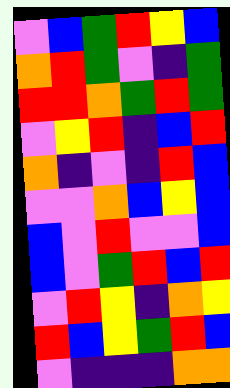[["violet", "blue", "green", "red", "yellow", "blue"], ["orange", "red", "green", "violet", "indigo", "green"], ["red", "red", "orange", "green", "red", "green"], ["violet", "yellow", "red", "indigo", "blue", "red"], ["orange", "indigo", "violet", "indigo", "red", "blue"], ["violet", "violet", "orange", "blue", "yellow", "blue"], ["blue", "violet", "red", "violet", "violet", "blue"], ["blue", "violet", "green", "red", "blue", "red"], ["violet", "red", "yellow", "indigo", "orange", "yellow"], ["red", "blue", "yellow", "green", "red", "blue"], ["violet", "indigo", "indigo", "indigo", "orange", "orange"]]